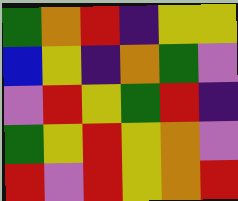[["green", "orange", "red", "indigo", "yellow", "yellow"], ["blue", "yellow", "indigo", "orange", "green", "violet"], ["violet", "red", "yellow", "green", "red", "indigo"], ["green", "yellow", "red", "yellow", "orange", "violet"], ["red", "violet", "red", "yellow", "orange", "red"]]